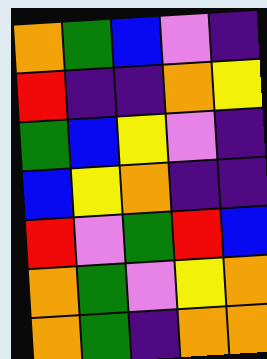[["orange", "green", "blue", "violet", "indigo"], ["red", "indigo", "indigo", "orange", "yellow"], ["green", "blue", "yellow", "violet", "indigo"], ["blue", "yellow", "orange", "indigo", "indigo"], ["red", "violet", "green", "red", "blue"], ["orange", "green", "violet", "yellow", "orange"], ["orange", "green", "indigo", "orange", "orange"]]